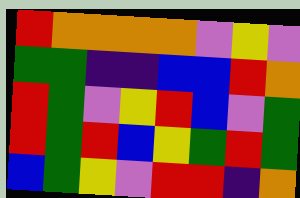[["red", "orange", "orange", "orange", "orange", "violet", "yellow", "violet"], ["green", "green", "indigo", "indigo", "blue", "blue", "red", "orange"], ["red", "green", "violet", "yellow", "red", "blue", "violet", "green"], ["red", "green", "red", "blue", "yellow", "green", "red", "green"], ["blue", "green", "yellow", "violet", "red", "red", "indigo", "orange"]]